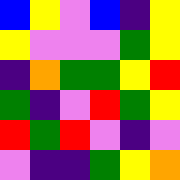[["blue", "yellow", "violet", "blue", "indigo", "yellow"], ["yellow", "violet", "violet", "violet", "green", "yellow"], ["indigo", "orange", "green", "green", "yellow", "red"], ["green", "indigo", "violet", "red", "green", "yellow"], ["red", "green", "red", "violet", "indigo", "violet"], ["violet", "indigo", "indigo", "green", "yellow", "orange"]]